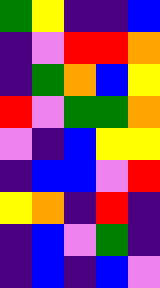[["green", "yellow", "indigo", "indigo", "blue"], ["indigo", "violet", "red", "red", "orange"], ["indigo", "green", "orange", "blue", "yellow"], ["red", "violet", "green", "green", "orange"], ["violet", "indigo", "blue", "yellow", "yellow"], ["indigo", "blue", "blue", "violet", "red"], ["yellow", "orange", "indigo", "red", "indigo"], ["indigo", "blue", "violet", "green", "indigo"], ["indigo", "blue", "indigo", "blue", "violet"]]